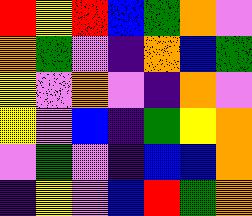[["red", "yellow", "red", "blue", "green", "orange", "violet"], ["orange", "green", "violet", "indigo", "orange", "blue", "green"], ["yellow", "violet", "orange", "violet", "indigo", "orange", "violet"], ["yellow", "violet", "blue", "indigo", "green", "yellow", "orange"], ["violet", "green", "violet", "indigo", "blue", "blue", "orange"], ["indigo", "yellow", "violet", "blue", "red", "green", "orange"]]